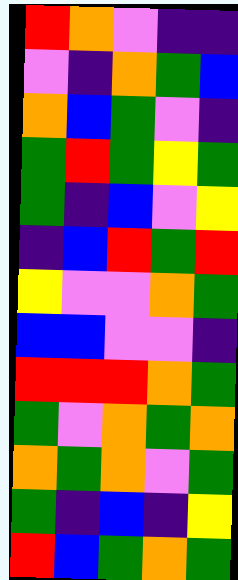[["red", "orange", "violet", "indigo", "indigo"], ["violet", "indigo", "orange", "green", "blue"], ["orange", "blue", "green", "violet", "indigo"], ["green", "red", "green", "yellow", "green"], ["green", "indigo", "blue", "violet", "yellow"], ["indigo", "blue", "red", "green", "red"], ["yellow", "violet", "violet", "orange", "green"], ["blue", "blue", "violet", "violet", "indigo"], ["red", "red", "red", "orange", "green"], ["green", "violet", "orange", "green", "orange"], ["orange", "green", "orange", "violet", "green"], ["green", "indigo", "blue", "indigo", "yellow"], ["red", "blue", "green", "orange", "green"]]